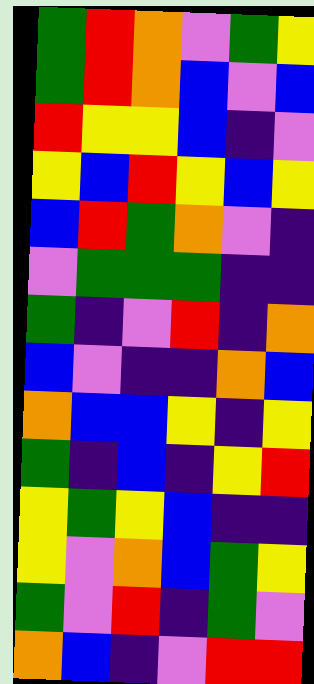[["green", "red", "orange", "violet", "green", "yellow"], ["green", "red", "orange", "blue", "violet", "blue"], ["red", "yellow", "yellow", "blue", "indigo", "violet"], ["yellow", "blue", "red", "yellow", "blue", "yellow"], ["blue", "red", "green", "orange", "violet", "indigo"], ["violet", "green", "green", "green", "indigo", "indigo"], ["green", "indigo", "violet", "red", "indigo", "orange"], ["blue", "violet", "indigo", "indigo", "orange", "blue"], ["orange", "blue", "blue", "yellow", "indigo", "yellow"], ["green", "indigo", "blue", "indigo", "yellow", "red"], ["yellow", "green", "yellow", "blue", "indigo", "indigo"], ["yellow", "violet", "orange", "blue", "green", "yellow"], ["green", "violet", "red", "indigo", "green", "violet"], ["orange", "blue", "indigo", "violet", "red", "red"]]